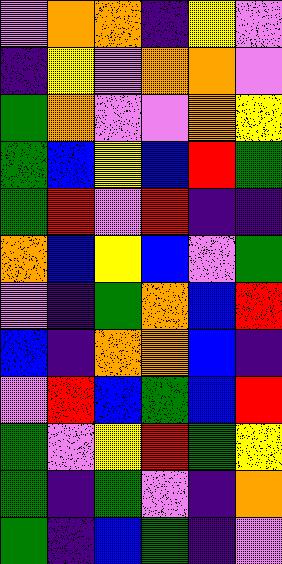[["violet", "orange", "orange", "indigo", "yellow", "violet"], ["indigo", "yellow", "violet", "orange", "orange", "violet"], ["green", "orange", "violet", "violet", "orange", "yellow"], ["green", "blue", "yellow", "blue", "red", "green"], ["green", "red", "violet", "red", "indigo", "indigo"], ["orange", "blue", "yellow", "blue", "violet", "green"], ["violet", "indigo", "green", "orange", "blue", "red"], ["blue", "indigo", "orange", "orange", "blue", "indigo"], ["violet", "red", "blue", "green", "blue", "red"], ["green", "violet", "yellow", "red", "green", "yellow"], ["green", "indigo", "green", "violet", "indigo", "orange"], ["green", "indigo", "blue", "green", "indigo", "violet"]]